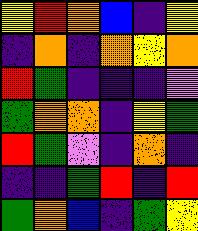[["yellow", "red", "orange", "blue", "indigo", "yellow"], ["indigo", "orange", "indigo", "orange", "yellow", "orange"], ["red", "green", "indigo", "indigo", "indigo", "violet"], ["green", "orange", "orange", "indigo", "yellow", "green"], ["red", "green", "violet", "indigo", "orange", "indigo"], ["indigo", "indigo", "green", "red", "indigo", "red"], ["green", "orange", "blue", "indigo", "green", "yellow"]]